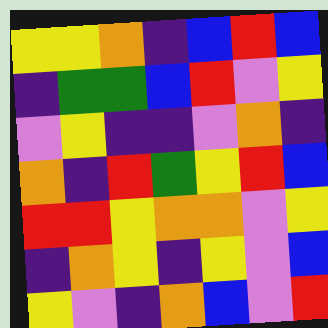[["yellow", "yellow", "orange", "indigo", "blue", "red", "blue"], ["indigo", "green", "green", "blue", "red", "violet", "yellow"], ["violet", "yellow", "indigo", "indigo", "violet", "orange", "indigo"], ["orange", "indigo", "red", "green", "yellow", "red", "blue"], ["red", "red", "yellow", "orange", "orange", "violet", "yellow"], ["indigo", "orange", "yellow", "indigo", "yellow", "violet", "blue"], ["yellow", "violet", "indigo", "orange", "blue", "violet", "red"]]